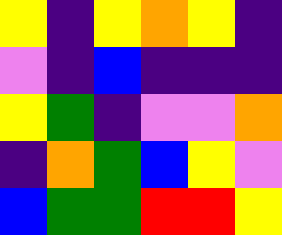[["yellow", "indigo", "yellow", "orange", "yellow", "indigo"], ["violet", "indigo", "blue", "indigo", "indigo", "indigo"], ["yellow", "green", "indigo", "violet", "violet", "orange"], ["indigo", "orange", "green", "blue", "yellow", "violet"], ["blue", "green", "green", "red", "red", "yellow"]]